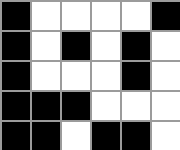[["black", "white", "white", "white", "white", "black"], ["black", "white", "black", "white", "black", "white"], ["black", "white", "white", "white", "black", "white"], ["black", "black", "black", "white", "white", "white"], ["black", "black", "white", "black", "black", "white"]]